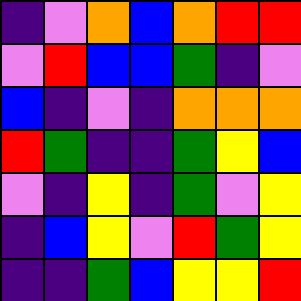[["indigo", "violet", "orange", "blue", "orange", "red", "red"], ["violet", "red", "blue", "blue", "green", "indigo", "violet"], ["blue", "indigo", "violet", "indigo", "orange", "orange", "orange"], ["red", "green", "indigo", "indigo", "green", "yellow", "blue"], ["violet", "indigo", "yellow", "indigo", "green", "violet", "yellow"], ["indigo", "blue", "yellow", "violet", "red", "green", "yellow"], ["indigo", "indigo", "green", "blue", "yellow", "yellow", "red"]]